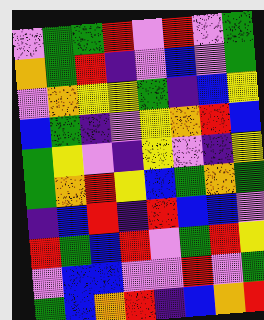[["violet", "green", "green", "red", "violet", "red", "violet", "green"], ["orange", "green", "red", "indigo", "violet", "blue", "violet", "green"], ["violet", "orange", "yellow", "yellow", "green", "indigo", "blue", "yellow"], ["blue", "green", "indigo", "violet", "yellow", "orange", "red", "blue"], ["green", "yellow", "violet", "indigo", "yellow", "violet", "indigo", "yellow"], ["green", "orange", "red", "yellow", "blue", "green", "orange", "green"], ["indigo", "blue", "red", "indigo", "red", "blue", "blue", "violet"], ["red", "green", "blue", "red", "violet", "green", "red", "yellow"], ["violet", "blue", "blue", "violet", "violet", "red", "violet", "green"], ["green", "blue", "orange", "red", "indigo", "blue", "orange", "red"]]